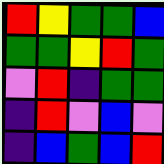[["red", "yellow", "green", "green", "blue"], ["green", "green", "yellow", "red", "green"], ["violet", "red", "indigo", "green", "green"], ["indigo", "red", "violet", "blue", "violet"], ["indigo", "blue", "green", "blue", "red"]]